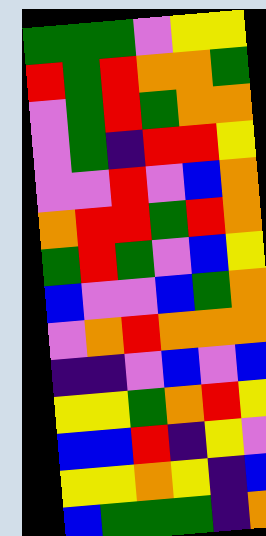[["green", "green", "green", "violet", "yellow", "yellow"], ["red", "green", "red", "orange", "orange", "green"], ["violet", "green", "red", "green", "orange", "orange"], ["violet", "green", "indigo", "red", "red", "yellow"], ["violet", "violet", "red", "violet", "blue", "orange"], ["orange", "red", "red", "green", "red", "orange"], ["green", "red", "green", "violet", "blue", "yellow"], ["blue", "violet", "violet", "blue", "green", "orange"], ["violet", "orange", "red", "orange", "orange", "orange"], ["indigo", "indigo", "violet", "blue", "violet", "blue"], ["yellow", "yellow", "green", "orange", "red", "yellow"], ["blue", "blue", "red", "indigo", "yellow", "violet"], ["yellow", "yellow", "orange", "yellow", "indigo", "blue"], ["blue", "green", "green", "green", "indigo", "orange"]]